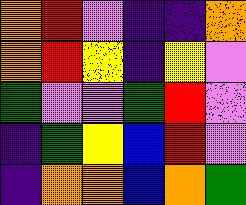[["orange", "red", "violet", "indigo", "indigo", "orange"], ["orange", "red", "yellow", "indigo", "yellow", "violet"], ["green", "violet", "violet", "green", "red", "violet"], ["indigo", "green", "yellow", "blue", "red", "violet"], ["indigo", "orange", "orange", "blue", "orange", "green"]]